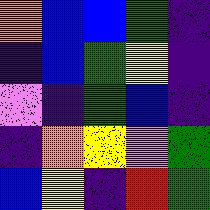[["orange", "blue", "blue", "green", "indigo"], ["indigo", "blue", "green", "yellow", "indigo"], ["violet", "indigo", "green", "blue", "indigo"], ["indigo", "orange", "yellow", "violet", "green"], ["blue", "yellow", "indigo", "red", "green"]]